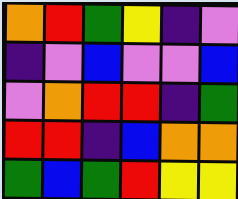[["orange", "red", "green", "yellow", "indigo", "violet"], ["indigo", "violet", "blue", "violet", "violet", "blue"], ["violet", "orange", "red", "red", "indigo", "green"], ["red", "red", "indigo", "blue", "orange", "orange"], ["green", "blue", "green", "red", "yellow", "yellow"]]